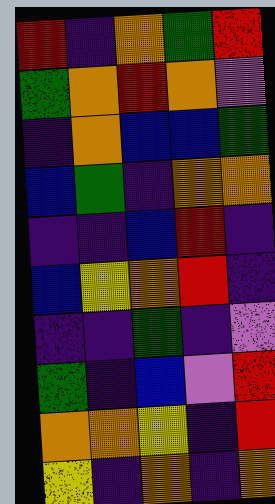[["red", "indigo", "orange", "green", "red"], ["green", "orange", "red", "orange", "violet"], ["indigo", "orange", "blue", "blue", "green"], ["blue", "green", "indigo", "orange", "orange"], ["indigo", "indigo", "blue", "red", "indigo"], ["blue", "yellow", "orange", "red", "indigo"], ["indigo", "indigo", "green", "indigo", "violet"], ["green", "indigo", "blue", "violet", "red"], ["orange", "orange", "yellow", "indigo", "red"], ["yellow", "indigo", "orange", "indigo", "orange"]]